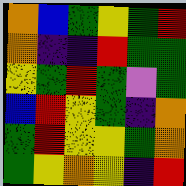[["orange", "blue", "green", "yellow", "green", "red"], ["orange", "indigo", "indigo", "red", "green", "green"], ["yellow", "green", "red", "green", "violet", "green"], ["blue", "red", "yellow", "green", "indigo", "orange"], ["green", "red", "yellow", "yellow", "green", "orange"], ["green", "yellow", "orange", "yellow", "indigo", "red"]]